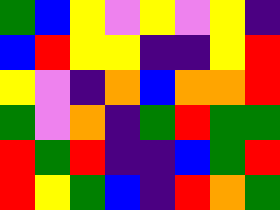[["green", "blue", "yellow", "violet", "yellow", "violet", "yellow", "indigo"], ["blue", "red", "yellow", "yellow", "indigo", "indigo", "yellow", "red"], ["yellow", "violet", "indigo", "orange", "blue", "orange", "orange", "red"], ["green", "violet", "orange", "indigo", "green", "red", "green", "green"], ["red", "green", "red", "indigo", "indigo", "blue", "green", "red"], ["red", "yellow", "green", "blue", "indigo", "red", "orange", "green"]]